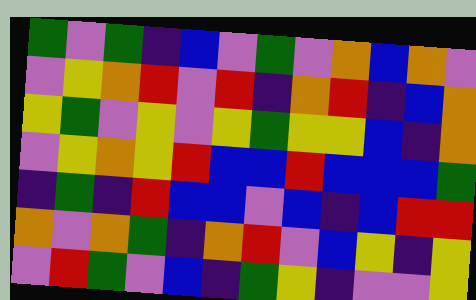[["green", "violet", "green", "indigo", "blue", "violet", "green", "violet", "orange", "blue", "orange", "violet"], ["violet", "yellow", "orange", "red", "violet", "red", "indigo", "orange", "red", "indigo", "blue", "orange"], ["yellow", "green", "violet", "yellow", "violet", "yellow", "green", "yellow", "yellow", "blue", "indigo", "orange"], ["violet", "yellow", "orange", "yellow", "red", "blue", "blue", "red", "blue", "blue", "blue", "green"], ["indigo", "green", "indigo", "red", "blue", "blue", "violet", "blue", "indigo", "blue", "red", "red"], ["orange", "violet", "orange", "green", "indigo", "orange", "red", "violet", "blue", "yellow", "indigo", "yellow"], ["violet", "red", "green", "violet", "blue", "indigo", "green", "yellow", "indigo", "violet", "violet", "yellow"]]